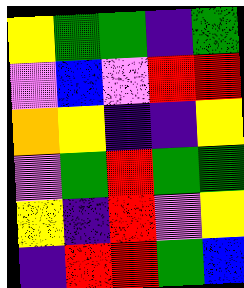[["yellow", "green", "green", "indigo", "green"], ["violet", "blue", "violet", "red", "red"], ["orange", "yellow", "indigo", "indigo", "yellow"], ["violet", "green", "red", "green", "green"], ["yellow", "indigo", "red", "violet", "yellow"], ["indigo", "red", "red", "green", "blue"]]